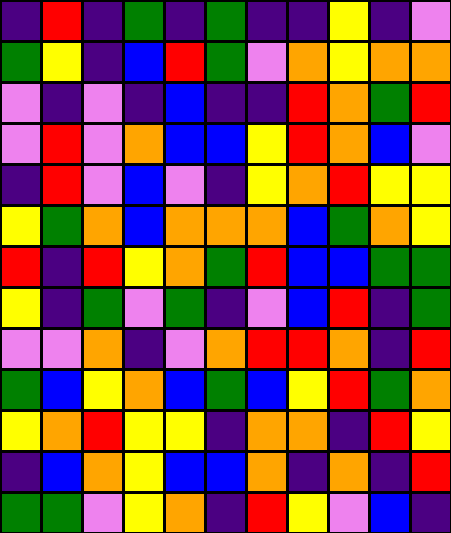[["indigo", "red", "indigo", "green", "indigo", "green", "indigo", "indigo", "yellow", "indigo", "violet"], ["green", "yellow", "indigo", "blue", "red", "green", "violet", "orange", "yellow", "orange", "orange"], ["violet", "indigo", "violet", "indigo", "blue", "indigo", "indigo", "red", "orange", "green", "red"], ["violet", "red", "violet", "orange", "blue", "blue", "yellow", "red", "orange", "blue", "violet"], ["indigo", "red", "violet", "blue", "violet", "indigo", "yellow", "orange", "red", "yellow", "yellow"], ["yellow", "green", "orange", "blue", "orange", "orange", "orange", "blue", "green", "orange", "yellow"], ["red", "indigo", "red", "yellow", "orange", "green", "red", "blue", "blue", "green", "green"], ["yellow", "indigo", "green", "violet", "green", "indigo", "violet", "blue", "red", "indigo", "green"], ["violet", "violet", "orange", "indigo", "violet", "orange", "red", "red", "orange", "indigo", "red"], ["green", "blue", "yellow", "orange", "blue", "green", "blue", "yellow", "red", "green", "orange"], ["yellow", "orange", "red", "yellow", "yellow", "indigo", "orange", "orange", "indigo", "red", "yellow"], ["indigo", "blue", "orange", "yellow", "blue", "blue", "orange", "indigo", "orange", "indigo", "red"], ["green", "green", "violet", "yellow", "orange", "indigo", "red", "yellow", "violet", "blue", "indigo"]]